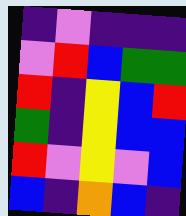[["indigo", "violet", "indigo", "indigo", "indigo"], ["violet", "red", "blue", "green", "green"], ["red", "indigo", "yellow", "blue", "red"], ["green", "indigo", "yellow", "blue", "blue"], ["red", "violet", "yellow", "violet", "blue"], ["blue", "indigo", "orange", "blue", "indigo"]]